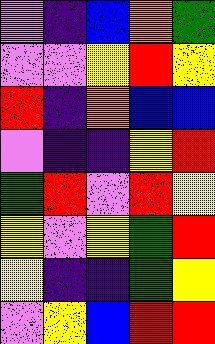[["violet", "indigo", "blue", "orange", "green"], ["violet", "violet", "yellow", "red", "yellow"], ["red", "indigo", "orange", "blue", "blue"], ["violet", "indigo", "indigo", "yellow", "red"], ["green", "red", "violet", "red", "yellow"], ["yellow", "violet", "yellow", "green", "red"], ["yellow", "indigo", "indigo", "green", "yellow"], ["violet", "yellow", "blue", "red", "red"]]